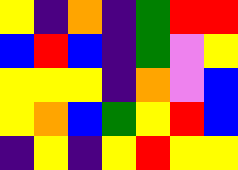[["yellow", "indigo", "orange", "indigo", "green", "red", "red"], ["blue", "red", "blue", "indigo", "green", "violet", "yellow"], ["yellow", "yellow", "yellow", "indigo", "orange", "violet", "blue"], ["yellow", "orange", "blue", "green", "yellow", "red", "blue"], ["indigo", "yellow", "indigo", "yellow", "red", "yellow", "yellow"]]